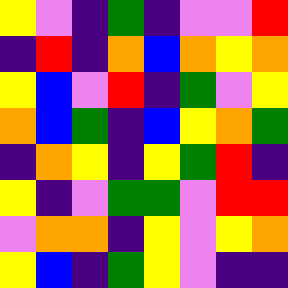[["yellow", "violet", "indigo", "green", "indigo", "violet", "violet", "red"], ["indigo", "red", "indigo", "orange", "blue", "orange", "yellow", "orange"], ["yellow", "blue", "violet", "red", "indigo", "green", "violet", "yellow"], ["orange", "blue", "green", "indigo", "blue", "yellow", "orange", "green"], ["indigo", "orange", "yellow", "indigo", "yellow", "green", "red", "indigo"], ["yellow", "indigo", "violet", "green", "green", "violet", "red", "red"], ["violet", "orange", "orange", "indigo", "yellow", "violet", "yellow", "orange"], ["yellow", "blue", "indigo", "green", "yellow", "violet", "indigo", "indigo"]]